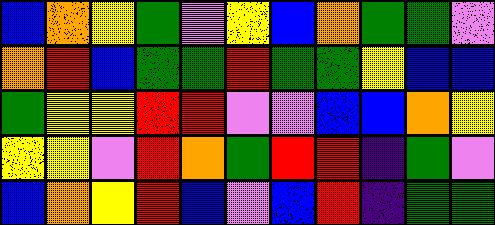[["blue", "orange", "yellow", "green", "violet", "yellow", "blue", "orange", "green", "green", "violet"], ["orange", "red", "blue", "green", "green", "red", "green", "green", "yellow", "blue", "blue"], ["green", "yellow", "yellow", "red", "red", "violet", "violet", "blue", "blue", "orange", "yellow"], ["yellow", "yellow", "violet", "red", "orange", "green", "red", "red", "indigo", "green", "violet"], ["blue", "orange", "yellow", "red", "blue", "violet", "blue", "red", "indigo", "green", "green"]]